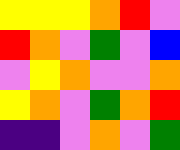[["yellow", "yellow", "yellow", "orange", "red", "violet"], ["red", "orange", "violet", "green", "violet", "blue"], ["violet", "yellow", "orange", "violet", "violet", "orange"], ["yellow", "orange", "violet", "green", "orange", "red"], ["indigo", "indigo", "violet", "orange", "violet", "green"]]